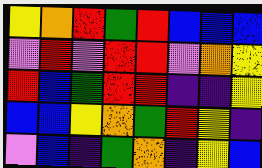[["yellow", "orange", "red", "green", "red", "blue", "blue", "blue"], ["violet", "red", "violet", "red", "red", "violet", "orange", "yellow"], ["red", "blue", "green", "red", "red", "indigo", "indigo", "yellow"], ["blue", "blue", "yellow", "orange", "green", "red", "yellow", "indigo"], ["violet", "blue", "indigo", "green", "orange", "indigo", "yellow", "blue"]]